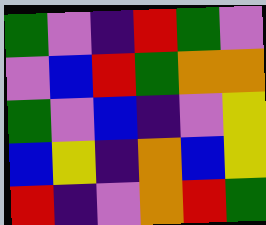[["green", "violet", "indigo", "red", "green", "violet"], ["violet", "blue", "red", "green", "orange", "orange"], ["green", "violet", "blue", "indigo", "violet", "yellow"], ["blue", "yellow", "indigo", "orange", "blue", "yellow"], ["red", "indigo", "violet", "orange", "red", "green"]]